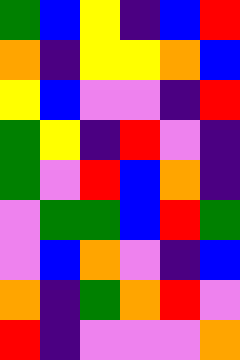[["green", "blue", "yellow", "indigo", "blue", "red"], ["orange", "indigo", "yellow", "yellow", "orange", "blue"], ["yellow", "blue", "violet", "violet", "indigo", "red"], ["green", "yellow", "indigo", "red", "violet", "indigo"], ["green", "violet", "red", "blue", "orange", "indigo"], ["violet", "green", "green", "blue", "red", "green"], ["violet", "blue", "orange", "violet", "indigo", "blue"], ["orange", "indigo", "green", "orange", "red", "violet"], ["red", "indigo", "violet", "violet", "violet", "orange"]]